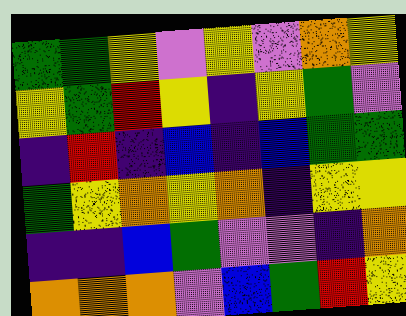[["green", "green", "yellow", "violet", "yellow", "violet", "orange", "yellow"], ["yellow", "green", "red", "yellow", "indigo", "yellow", "green", "violet"], ["indigo", "red", "indigo", "blue", "indigo", "blue", "green", "green"], ["green", "yellow", "orange", "yellow", "orange", "indigo", "yellow", "yellow"], ["indigo", "indigo", "blue", "green", "violet", "violet", "indigo", "orange"], ["orange", "orange", "orange", "violet", "blue", "green", "red", "yellow"]]